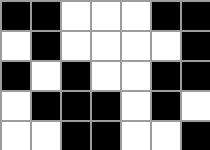[["black", "black", "white", "white", "white", "black", "black"], ["white", "black", "white", "white", "white", "white", "black"], ["black", "white", "black", "white", "white", "black", "black"], ["white", "black", "black", "black", "white", "black", "white"], ["white", "white", "black", "black", "white", "white", "black"]]